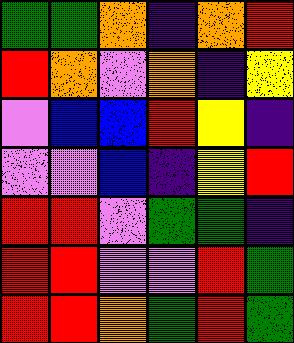[["green", "green", "orange", "indigo", "orange", "red"], ["red", "orange", "violet", "orange", "indigo", "yellow"], ["violet", "blue", "blue", "red", "yellow", "indigo"], ["violet", "violet", "blue", "indigo", "yellow", "red"], ["red", "red", "violet", "green", "green", "indigo"], ["red", "red", "violet", "violet", "red", "green"], ["red", "red", "orange", "green", "red", "green"]]